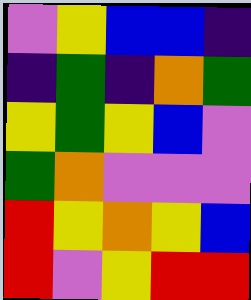[["violet", "yellow", "blue", "blue", "indigo"], ["indigo", "green", "indigo", "orange", "green"], ["yellow", "green", "yellow", "blue", "violet"], ["green", "orange", "violet", "violet", "violet"], ["red", "yellow", "orange", "yellow", "blue"], ["red", "violet", "yellow", "red", "red"]]